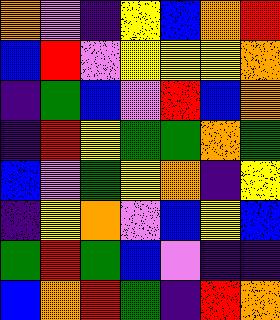[["orange", "violet", "indigo", "yellow", "blue", "orange", "red"], ["blue", "red", "violet", "yellow", "yellow", "yellow", "orange"], ["indigo", "green", "blue", "violet", "red", "blue", "orange"], ["indigo", "red", "yellow", "green", "green", "orange", "green"], ["blue", "violet", "green", "yellow", "orange", "indigo", "yellow"], ["indigo", "yellow", "orange", "violet", "blue", "yellow", "blue"], ["green", "red", "green", "blue", "violet", "indigo", "indigo"], ["blue", "orange", "red", "green", "indigo", "red", "orange"]]